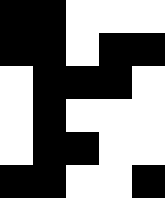[["black", "black", "white", "white", "white"], ["black", "black", "white", "black", "black"], ["white", "black", "black", "black", "white"], ["white", "black", "white", "white", "white"], ["white", "black", "black", "white", "white"], ["black", "black", "white", "white", "black"]]